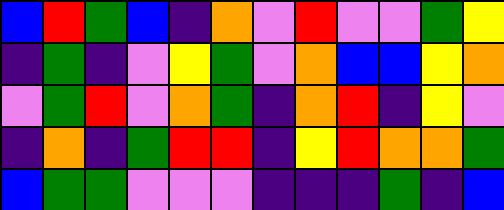[["blue", "red", "green", "blue", "indigo", "orange", "violet", "red", "violet", "violet", "green", "yellow"], ["indigo", "green", "indigo", "violet", "yellow", "green", "violet", "orange", "blue", "blue", "yellow", "orange"], ["violet", "green", "red", "violet", "orange", "green", "indigo", "orange", "red", "indigo", "yellow", "violet"], ["indigo", "orange", "indigo", "green", "red", "red", "indigo", "yellow", "red", "orange", "orange", "green"], ["blue", "green", "green", "violet", "violet", "violet", "indigo", "indigo", "indigo", "green", "indigo", "blue"]]